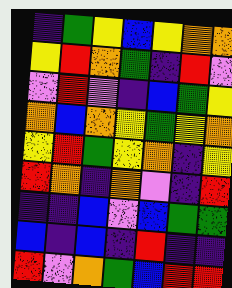[["indigo", "green", "yellow", "blue", "yellow", "orange", "orange"], ["yellow", "red", "orange", "green", "indigo", "red", "violet"], ["violet", "red", "violet", "indigo", "blue", "green", "yellow"], ["orange", "blue", "orange", "yellow", "green", "yellow", "orange"], ["yellow", "red", "green", "yellow", "orange", "indigo", "yellow"], ["red", "orange", "indigo", "orange", "violet", "indigo", "red"], ["indigo", "indigo", "blue", "violet", "blue", "green", "green"], ["blue", "indigo", "blue", "indigo", "red", "indigo", "indigo"], ["red", "violet", "orange", "green", "blue", "red", "red"]]